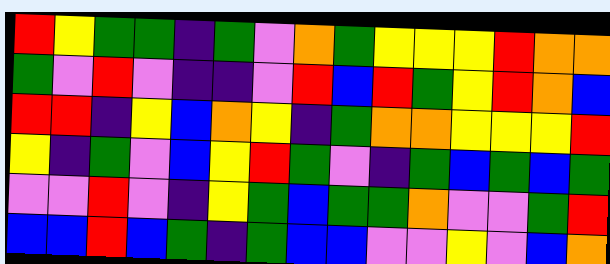[["red", "yellow", "green", "green", "indigo", "green", "violet", "orange", "green", "yellow", "yellow", "yellow", "red", "orange", "orange"], ["green", "violet", "red", "violet", "indigo", "indigo", "violet", "red", "blue", "red", "green", "yellow", "red", "orange", "blue"], ["red", "red", "indigo", "yellow", "blue", "orange", "yellow", "indigo", "green", "orange", "orange", "yellow", "yellow", "yellow", "red"], ["yellow", "indigo", "green", "violet", "blue", "yellow", "red", "green", "violet", "indigo", "green", "blue", "green", "blue", "green"], ["violet", "violet", "red", "violet", "indigo", "yellow", "green", "blue", "green", "green", "orange", "violet", "violet", "green", "red"], ["blue", "blue", "red", "blue", "green", "indigo", "green", "blue", "blue", "violet", "violet", "yellow", "violet", "blue", "orange"]]